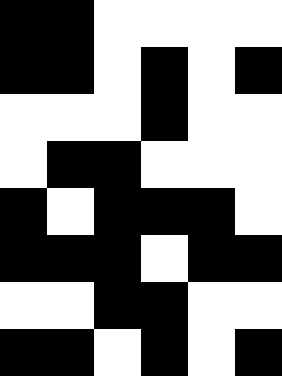[["black", "black", "white", "white", "white", "white"], ["black", "black", "white", "black", "white", "black"], ["white", "white", "white", "black", "white", "white"], ["white", "black", "black", "white", "white", "white"], ["black", "white", "black", "black", "black", "white"], ["black", "black", "black", "white", "black", "black"], ["white", "white", "black", "black", "white", "white"], ["black", "black", "white", "black", "white", "black"]]